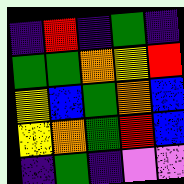[["indigo", "red", "indigo", "green", "indigo"], ["green", "green", "orange", "yellow", "red"], ["yellow", "blue", "green", "orange", "blue"], ["yellow", "orange", "green", "red", "blue"], ["indigo", "green", "indigo", "violet", "violet"]]